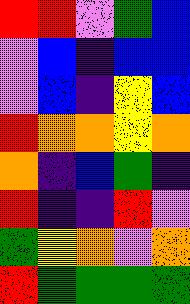[["red", "red", "violet", "green", "blue"], ["violet", "blue", "indigo", "blue", "blue"], ["violet", "blue", "indigo", "yellow", "blue"], ["red", "orange", "orange", "yellow", "orange"], ["orange", "indigo", "blue", "green", "indigo"], ["red", "indigo", "indigo", "red", "violet"], ["green", "yellow", "orange", "violet", "orange"], ["red", "green", "green", "green", "green"]]